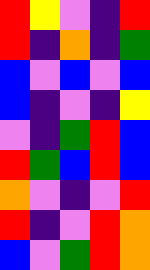[["red", "yellow", "violet", "indigo", "red"], ["red", "indigo", "orange", "indigo", "green"], ["blue", "violet", "blue", "violet", "blue"], ["blue", "indigo", "violet", "indigo", "yellow"], ["violet", "indigo", "green", "red", "blue"], ["red", "green", "blue", "red", "blue"], ["orange", "violet", "indigo", "violet", "red"], ["red", "indigo", "violet", "red", "orange"], ["blue", "violet", "green", "red", "orange"]]